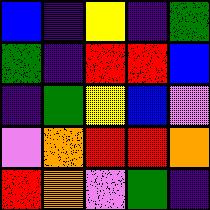[["blue", "indigo", "yellow", "indigo", "green"], ["green", "indigo", "red", "red", "blue"], ["indigo", "green", "yellow", "blue", "violet"], ["violet", "orange", "red", "red", "orange"], ["red", "orange", "violet", "green", "indigo"]]